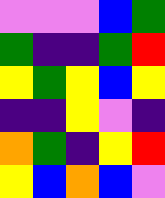[["violet", "violet", "violet", "blue", "green"], ["green", "indigo", "indigo", "green", "red"], ["yellow", "green", "yellow", "blue", "yellow"], ["indigo", "indigo", "yellow", "violet", "indigo"], ["orange", "green", "indigo", "yellow", "red"], ["yellow", "blue", "orange", "blue", "violet"]]